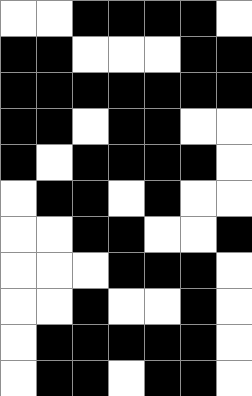[["white", "white", "black", "black", "black", "black", "white"], ["black", "black", "white", "white", "white", "black", "black"], ["black", "black", "black", "black", "black", "black", "black"], ["black", "black", "white", "black", "black", "white", "white"], ["black", "white", "black", "black", "black", "black", "white"], ["white", "black", "black", "white", "black", "white", "white"], ["white", "white", "black", "black", "white", "white", "black"], ["white", "white", "white", "black", "black", "black", "white"], ["white", "white", "black", "white", "white", "black", "white"], ["white", "black", "black", "black", "black", "black", "white"], ["white", "black", "black", "white", "black", "black", "white"]]